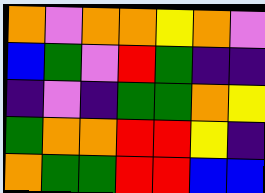[["orange", "violet", "orange", "orange", "yellow", "orange", "violet"], ["blue", "green", "violet", "red", "green", "indigo", "indigo"], ["indigo", "violet", "indigo", "green", "green", "orange", "yellow"], ["green", "orange", "orange", "red", "red", "yellow", "indigo"], ["orange", "green", "green", "red", "red", "blue", "blue"]]